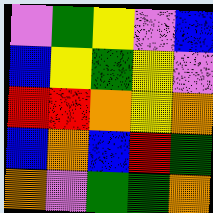[["violet", "green", "yellow", "violet", "blue"], ["blue", "yellow", "green", "yellow", "violet"], ["red", "red", "orange", "yellow", "orange"], ["blue", "orange", "blue", "red", "green"], ["orange", "violet", "green", "green", "orange"]]